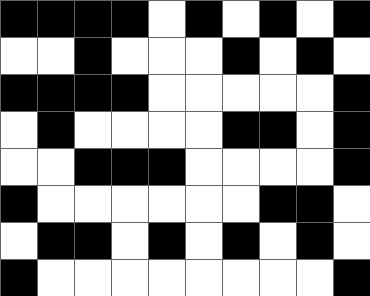[["black", "black", "black", "black", "white", "black", "white", "black", "white", "black"], ["white", "white", "black", "white", "white", "white", "black", "white", "black", "white"], ["black", "black", "black", "black", "white", "white", "white", "white", "white", "black"], ["white", "black", "white", "white", "white", "white", "black", "black", "white", "black"], ["white", "white", "black", "black", "black", "white", "white", "white", "white", "black"], ["black", "white", "white", "white", "white", "white", "white", "black", "black", "white"], ["white", "black", "black", "white", "black", "white", "black", "white", "black", "white"], ["black", "white", "white", "white", "white", "white", "white", "white", "white", "black"]]